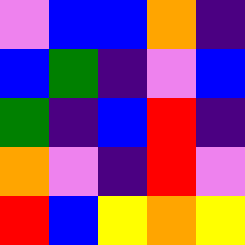[["violet", "blue", "blue", "orange", "indigo"], ["blue", "green", "indigo", "violet", "blue"], ["green", "indigo", "blue", "red", "indigo"], ["orange", "violet", "indigo", "red", "violet"], ["red", "blue", "yellow", "orange", "yellow"]]